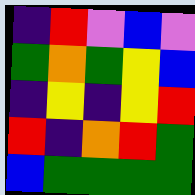[["indigo", "red", "violet", "blue", "violet"], ["green", "orange", "green", "yellow", "blue"], ["indigo", "yellow", "indigo", "yellow", "red"], ["red", "indigo", "orange", "red", "green"], ["blue", "green", "green", "green", "green"]]